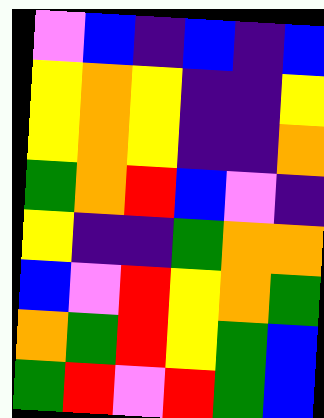[["violet", "blue", "indigo", "blue", "indigo", "blue"], ["yellow", "orange", "yellow", "indigo", "indigo", "yellow"], ["yellow", "orange", "yellow", "indigo", "indigo", "orange"], ["green", "orange", "red", "blue", "violet", "indigo"], ["yellow", "indigo", "indigo", "green", "orange", "orange"], ["blue", "violet", "red", "yellow", "orange", "green"], ["orange", "green", "red", "yellow", "green", "blue"], ["green", "red", "violet", "red", "green", "blue"]]